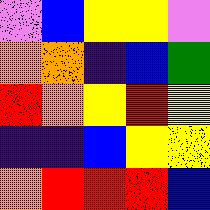[["violet", "blue", "yellow", "yellow", "violet"], ["orange", "orange", "indigo", "blue", "green"], ["red", "orange", "yellow", "red", "yellow"], ["indigo", "indigo", "blue", "yellow", "yellow"], ["orange", "red", "red", "red", "blue"]]